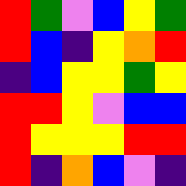[["red", "green", "violet", "blue", "yellow", "green"], ["red", "blue", "indigo", "yellow", "orange", "red"], ["indigo", "blue", "yellow", "yellow", "green", "yellow"], ["red", "red", "yellow", "violet", "blue", "blue"], ["red", "yellow", "yellow", "yellow", "red", "red"], ["red", "indigo", "orange", "blue", "violet", "indigo"]]